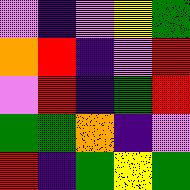[["violet", "indigo", "violet", "yellow", "green"], ["orange", "red", "indigo", "violet", "red"], ["violet", "red", "indigo", "green", "red"], ["green", "green", "orange", "indigo", "violet"], ["red", "indigo", "green", "yellow", "green"]]